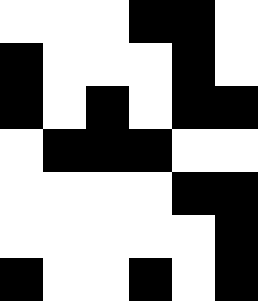[["white", "white", "white", "black", "black", "white"], ["black", "white", "white", "white", "black", "white"], ["black", "white", "black", "white", "black", "black"], ["white", "black", "black", "black", "white", "white"], ["white", "white", "white", "white", "black", "black"], ["white", "white", "white", "white", "white", "black"], ["black", "white", "white", "black", "white", "black"]]